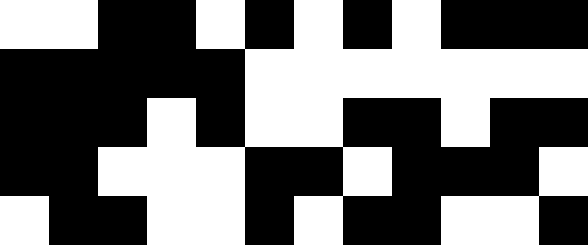[["white", "white", "black", "black", "white", "black", "white", "black", "white", "black", "black", "black"], ["black", "black", "black", "black", "black", "white", "white", "white", "white", "white", "white", "white"], ["black", "black", "black", "white", "black", "white", "white", "black", "black", "white", "black", "black"], ["black", "black", "white", "white", "white", "black", "black", "white", "black", "black", "black", "white"], ["white", "black", "black", "white", "white", "black", "white", "black", "black", "white", "white", "black"]]